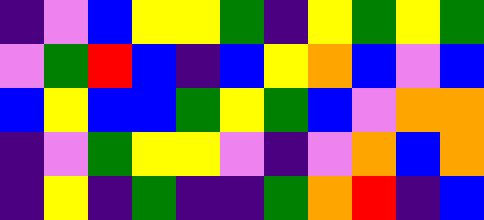[["indigo", "violet", "blue", "yellow", "yellow", "green", "indigo", "yellow", "green", "yellow", "green"], ["violet", "green", "red", "blue", "indigo", "blue", "yellow", "orange", "blue", "violet", "blue"], ["blue", "yellow", "blue", "blue", "green", "yellow", "green", "blue", "violet", "orange", "orange"], ["indigo", "violet", "green", "yellow", "yellow", "violet", "indigo", "violet", "orange", "blue", "orange"], ["indigo", "yellow", "indigo", "green", "indigo", "indigo", "green", "orange", "red", "indigo", "blue"]]